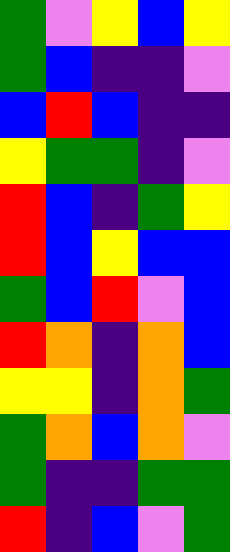[["green", "violet", "yellow", "blue", "yellow"], ["green", "blue", "indigo", "indigo", "violet"], ["blue", "red", "blue", "indigo", "indigo"], ["yellow", "green", "green", "indigo", "violet"], ["red", "blue", "indigo", "green", "yellow"], ["red", "blue", "yellow", "blue", "blue"], ["green", "blue", "red", "violet", "blue"], ["red", "orange", "indigo", "orange", "blue"], ["yellow", "yellow", "indigo", "orange", "green"], ["green", "orange", "blue", "orange", "violet"], ["green", "indigo", "indigo", "green", "green"], ["red", "indigo", "blue", "violet", "green"]]